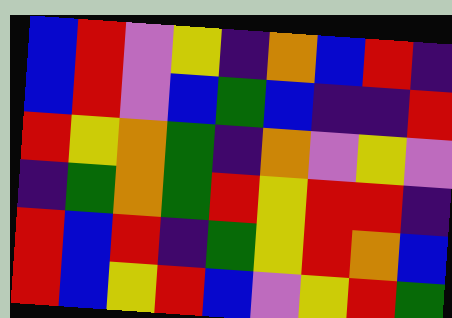[["blue", "red", "violet", "yellow", "indigo", "orange", "blue", "red", "indigo"], ["blue", "red", "violet", "blue", "green", "blue", "indigo", "indigo", "red"], ["red", "yellow", "orange", "green", "indigo", "orange", "violet", "yellow", "violet"], ["indigo", "green", "orange", "green", "red", "yellow", "red", "red", "indigo"], ["red", "blue", "red", "indigo", "green", "yellow", "red", "orange", "blue"], ["red", "blue", "yellow", "red", "blue", "violet", "yellow", "red", "green"]]